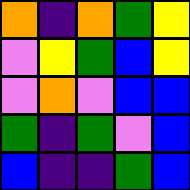[["orange", "indigo", "orange", "green", "yellow"], ["violet", "yellow", "green", "blue", "yellow"], ["violet", "orange", "violet", "blue", "blue"], ["green", "indigo", "green", "violet", "blue"], ["blue", "indigo", "indigo", "green", "blue"]]